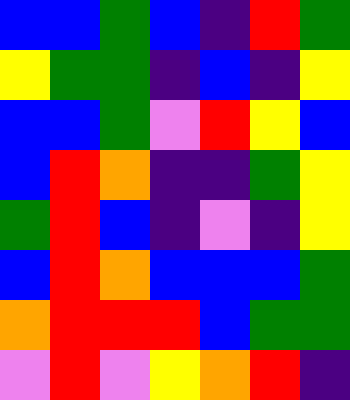[["blue", "blue", "green", "blue", "indigo", "red", "green"], ["yellow", "green", "green", "indigo", "blue", "indigo", "yellow"], ["blue", "blue", "green", "violet", "red", "yellow", "blue"], ["blue", "red", "orange", "indigo", "indigo", "green", "yellow"], ["green", "red", "blue", "indigo", "violet", "indigo", "yellow"], ["blue", "red", "orange", "blue", "blue", "blue", "green"], ["orange", "red", "red", "red", "blue", "green", "green"], ["violet", "red", "violet", "yellow", "orange", "red", "indigo"]]